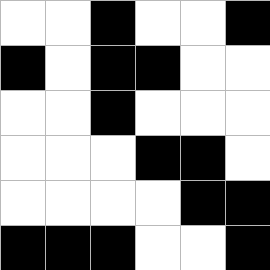[["white", "white", "black", "white", "white", "black"], ["black", "white", "black", "black", "white", "white"], ["white", "white", "black", "white", "white", "white"], ["white", "white", "white", "black", "black", "white"], ["white", "white", "white", "white", "black", "black"], ["black", "black", "black", "white", "white", "black"]]